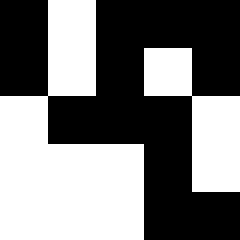[["black", "white", "black", "black", "black"], ["black", "white", "black", "white", "black"], ["white", "black", "black", "black", "white"], ["white", "white", "white", "black", "white"], ["white", "white", "white", "black", "black"]]